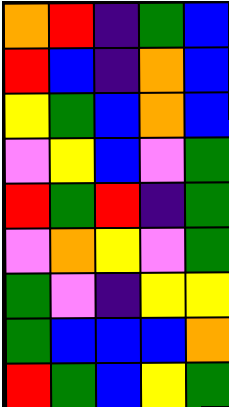[["orange", "red", "indigo", "green", "blue"], ["red", "blue", "indigo", "orange", "blue"], ["yellow", "green", "blue", "orange", "blue"], ["violet", "yellow", "blue", "violet", "green"], ["red", "green", "red", "indigo", "green"], ["violet", "orange", "yellow", "violet", "green"], ["green", "violet", "indigo", "yellow", "yellow"], ["green", "blue", "blue", "blue", "orange"], ["red", "green", "blue", "yellow", "green"]]